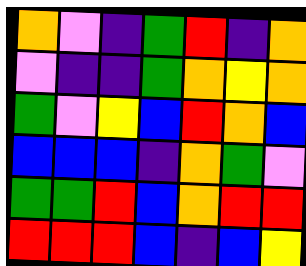[["orange", "violet", "indigo", "green", "red", "indigo", "orange"], ["violet", "indigo", "indigo", "green", "orange", "yellow", "orange"], ["green", "violet", "yellow", "blue", "red", "orange", "blue"], ["blue", "blue", "blue", "indigo", "orange", "green", "violet"], ["green", "green", "red", "blue", "orange", "red", "red"], ["red", "red", "red", "blue", "indigo", "blue", "yellow"]]